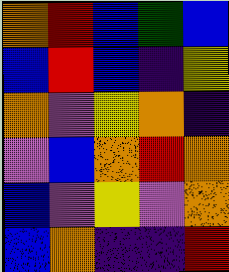[["orange", "red", "blue", "green", "blue"], ["blue", "red", "blue", "indigo", "yellow"], ["orange", "violet", "yellow", "orange", "indigo"], ["violet", "blue", "orange", "red", "orange"], ["blue", "violet", "yellow", "violet", "orange"], ["blue", "orange", "indigo", "indigo", "red"]]